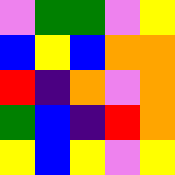[["violet", "green", "green", "violet", "yellow"], ["blue", "yellow", "blue", "orange", "orange"], ["red", "indigo", "orange", "violet", "orange"], ["green", "blue", "indigo", "red", "orange"], ["yellow", "blue", "yellow", "violet", "yellow"]]